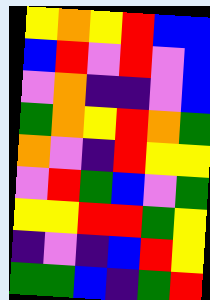[["yellow", "orange", "yellow", "red", "blue", "blue"], ["blue", "red", "violet", "red", "violet", "blue"], ["violet", "orange", "indigo", "indigo", "violet", "blue"], ["green", "orange", "yellow", "red", "orange", "green"], ["orange", "violet", "indigo", "red", "yellow", "yellow"], ["violet", "red", "green", "blue", "violet", "green"], ["yellow", "yellow", "red", "red", "green", "yellow"], ["indigo", "violet", "indigo", "blue", "red", "yellow"], ["green", "green", "blue", "indigo", "green", "red"]]